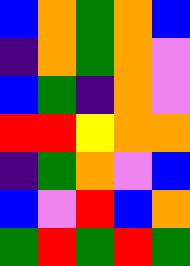[["blue", "orange", "green", "orange", "blue"], ["indigo", "orange", "green", "orange", "violet"], ["blue", "green", "indigo", "orange", "violet"], ["red", "red", "yellow", "orange", "orange"], ["indigo", "green", "orange", "violet", "blue"], ["blue", "violet", "red", "blue", "orange"], ["green", "red", "green", "red", "green"]]